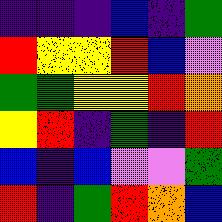[["indigo", "indigo", "indigo", "blue", "indigo", "green"], ["red", "yellow", "yellow", "red", "blue", "violet"], ["green", "green", "yellow", "yellow", "red", "orange"], ["yellow", "red", "indigo", "green", "indigo", "red"], ["blue", "indigo", "blue", "violet", "violet", "green"], ["red", "indigo", "green", "red", "orange", "blue"]]